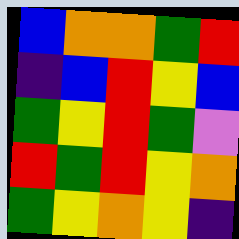[["blue", "orange", "orange", "green", "red"], ["indigo", "blue", "red", "yellow", "blue"], ["green", "yellow", "red", "green", "violet"], ["red", "green", "red", "yellow", "orange"], ["green", "yellow", "orange", "yellow", "indigo"]]